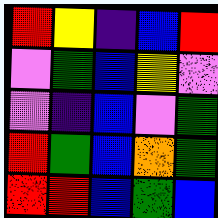[["red", "yellow", "indigo", "blue", "red"], ["violet", "green", "blue", "yellow", "violet"], ["violet", "indigo", "blue", "violet", "green"], ["red", "green", "blue", "orange", "green"], ["red", "red", "blue", "green", "blue"]]